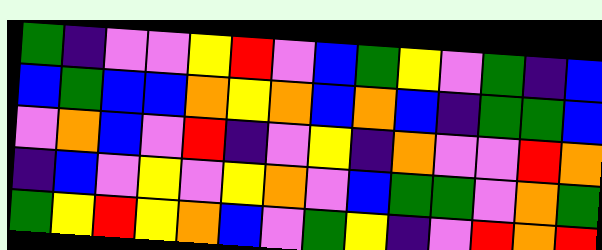[["green", "indigo", "violet", "violet", "yellow", "red", "violet", "blue", "green", "yellow", "violet", "green", "indigo", "blue"], ["blue", "green", "blue", "blue", "orange", "yellow", "orange", "blue", "orange", "blue", "indigo", "green", "green", "blue"], ["violet", "orange", "blue", "violet", "red", "indigo", "violet", "yellow", "indigo", "orange", "violet", "violet", "red", "orange"], ["indigo", "blue", "violet", "yellow", "violet", "yellow", "orange", "violet", "blue", "green", "green", "violet", "orange", "green"], ["green", "yellow", "red", "yellow", "orange", "blue", "violet", "green", "yellow", "indigo", "violet", "red", "orange", "red"]]